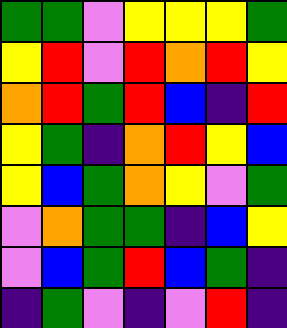[["green", "green", "violet", "yellow", "yellow", "yellow", "green"], ["yellow", "red", "violet", "red", "orange", "red", "yellow"], ["orange", "red", "green", "red", "blue", "indigo", "red"], ["yellow", "green", "indigo", "orange", "red", "yellow", "blue"], ["yellow", "blue", "green", "orange", "yellow", "violet", "green"], ["violet", "orange", "green", "green", "indigo", "blue", "yellow"], ["violet", "blue", "green", "red", "blue", "green", "indigo"], ["indigo", "green", "violet", "indigo", "violet", "red", "indigo"]]